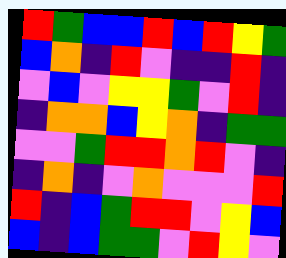[["red", "green", "blue", "blue", "red", "blue", "red", "yellow", "green"], ["blue", "orange", "indigo", "red", "violet", "indigo", "indigo", "red", "indigo"], ["violet", "blue", "violet", "yellow", "yellow", "green", "violet", "red", "indigo"], ["indigo", "orange", "orange", "blue", "yellow", "orange", "indigo", "green", "green"], ["violet", "violet", "green", "red", "red", "orange", "red", "violet", "indigo"], ["indigo", "orange", "indigo", "violet", "orange", "violet", "violet", "violet", "red"], ["red", "indigo", "blue", "green", "red", "red", "violet", "yellow", "blue"], ["blue", "indigo", "blue", "green", "green", "violet", "red", "yellow", "violet"]]